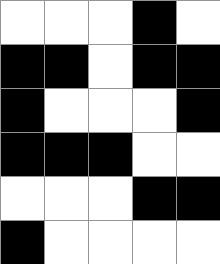[["white", "white", "white", "black", "white"], ["black", "black", "white", "black", "black"], ["black", "white", "white", "white", "black"], ["black", "black", "black", "white", "white"], ["white", "white", "white", "black", "black"], ["black", "white", "white", "white", "white"]]